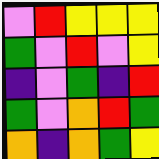[["violet", "red", "yellow", "yellow", "yellow"], ["green", "violet", "red", "violet", "yellow"], ["indigo", "violet", "green", "indigo", "red"], ["green", "violet", "orange", "red", "green"], ["orange", "indigo", "orange", "green", "yellow"]]